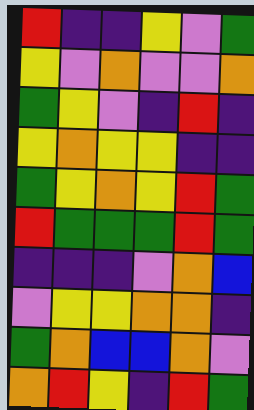[["red", "indigo", "indigo", "yellow", "violet", "green"], ["yellow", "violet", "orange", "violet", "violet", "orange"], ["green", "yellow", "violet", "indigo", "red", "indigo"], ["yellow", "orange", "yellow", "yellow", "indigo", "indigo"], ["green", "yellow", "orange", "yellow", "red", "green"], ["red", "green", "green", "green", "red", "green"], ["indigo", "indigo", "indigo", "violet", "orange", "blue"], ["violet", "yellow", "yellow", "orange", "orange", "indigo"], ["green", "orange", "blue", "blue", "orange", "violet"], ["orange", "red", "yellow", "indigo", "red", "green"]]